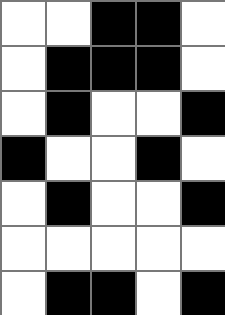[["white", "white", "black", "black", "white"], ["white", "black", "black", "black", "white"], ["white", "black", "white", "white", "black"], ["black", "white", "white", "black", "white"], ["white", "black", "white", "white", "black"], ["white", "white", "white", "white", "white"], ["white", "black", "black", "white", "black"]]